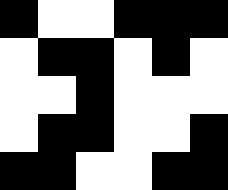[["black", "white", "white", "black", "black", "black"], ["white", "black", "black", "white", "black", "white"], ["white", "white", "black", "white", "white", "white"], ["white", "black", "black", "white", "white", "black"], ["black", "black", "white", "white", "black", "black"]]